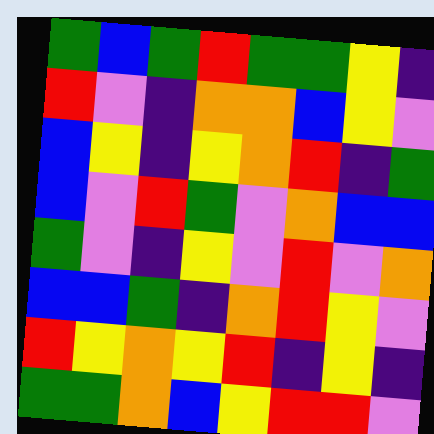[["green", "blue", "green", "red", "green", "green", "yellow", "indigo"], ["red", "violet", "indigo", "orange", "orange", "blue", "yellow", "violet"], ["blue", "yellow", "indigo", "yellow", "orange", "red", "indigo", "green"], ["blue", "violet", "red", "green", "violet", "orange", "blue", "blue"], ["green", "violet", "indigo", "yellow", "violet", "red", "violet", "orange"], ["blue", "blue", "green", "indigo", "orange", "red", "yellow", "violet"], ["red", "yellow", "orange", "yellow", "red", "indigo", "yellow", "indigo"], ["green", "green", "orange", "blue", "yellow", "red", "red", "violet"]]